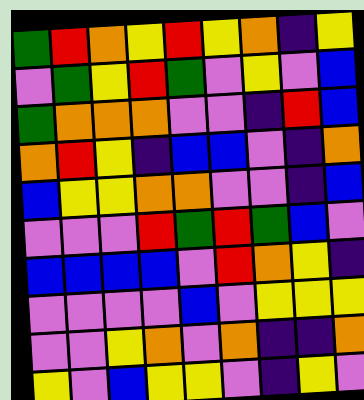[["green", "red", "orange", "yellow", "red", "yellow", "orange", "indigo", "yellow"], ["violet", "green", "yellow", "red", "green", "violet", "yellow", "violet", "blue"], ["green", "orange", "orange", "orange", "violet", "violet", "indigo", "red", "blue"], ["orange", "red", "yellow", "indigo", "blue", "blue", "violet", "indigo", "orange"], ["blue", "yellow", "yellow", "orange", "orange", "violet", "violet", "indigo", "blue"], ["violet", "violet", "violet", "red", "green", "red", "green", "blue", "violet"], ["blue", "blue", "blue", "blue", "violet", "red", "orange", "yellow", "indigo"], ["violet", "violet", "violet", "violet", "blue", "violet", "yellow", "yellow", "yellow"], ["violet", "violet", "yellow", "orange", "violet", "orange", "indigo", "indigo", "orange"], ["yellow", "violet", "blue", "yellow", "yellow", "violet", "indigo", "yellow", "violet"]]